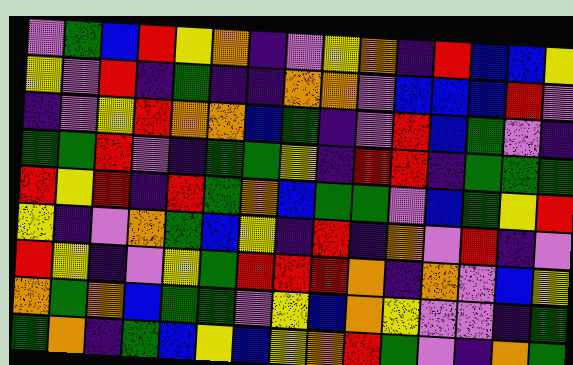[["violet", "green", "blue", "red", "yellow", "orange", "indigo", "violet", "yellow", "orange", "indigo", "red", "blue", "blue", "yellow"], ["yellow", "violet", "red", "indigo", "green", "indigo", "indigo", "orange", "orange", "violet", "blue", "blue", "blue", "red", "violet"], ["indigo", "violet", "yellow", "red", "orange", "orange", "blue", "green", "indigo", "violet", "red", "blue", "green", "violet", "indigo"], ["green", "green", "red", "violet", "indigo", "green", "green", "yellow", "indigo", "red", "red", "indigo", "green", "green", "green"], ["red", "yellow", "red", "indigo", "red", "green", "orange", "blue", "green", "green", "violet", "blue", "green", "yellow", "red"], ["yellow", "indigo", "violet", "orange", "green", "blue", "yellow", "indigo", "red", "indigo", "orange", "violet", "red", "indigo", "violet"], ["red", "yellow", "indigo", "violet", "yellow", "green", "red", "red", "red", "orange", "indigo", "orange", "violet", "blue", "yellow"], ["orange", "green", "orange", "blue", "green", "green", "violet", "yellow", "blue", "orange", "yellow", "violet", "violet", "indigo", "green"], ["green", "orange", "indigo", "green", "blue", "yellow", "blue", "yellow", "orange", "red", "green", "violet", "indigo", "orange", "green"]]